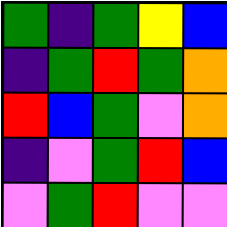[["green", "indigo", "green", "yellow", "blue"], ["indigo", "green", "red", "green", "orange"], ["red", "blue", "green", "violet", "orange"], ["indigo", "violet", "green", "red", "blue"], ["violet", "green", "red", "violet", "violet"]]